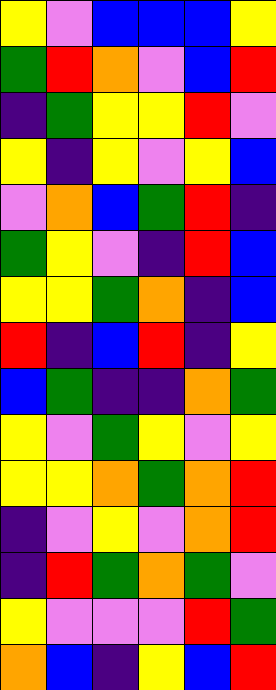[["yellow", "violet", "blue", "blue", "blue", "yellow"], ["green", "red", "orange", "violet", "blue", "red"], ["indigo", "green", "yellow", "yellow", "red", "violet"], ["yellow", "indigo", "yellow", "violet", "yellow", "blue"], ["violet", "orange", "blue", "green", "red", "indigo"], ["green", "yellow", "violet", "indigo", "red", "blue"], ["yellow", "yellow", "green", "orange", "indigo", "blue"], ["red", "indigo", "blue", "red", "indigo", "yellow"], ["blue", "green", "indigo", "indigo", "orange", "green"], ["yellow", "violet", "green", "yellow", "violet", "yellow"], ["yellow", "yellow", "orange", "green", "orange", "red"], ["indigo", "violet", "yellow", "violet", "orange", "red"], ["indigo", "red", "green", "orange", "green", "violet"], ["yellow", "violet", "violet", "violet", "red", "green"], ["orange", "blue", "indigo", "yellow", "blue", "red"]]